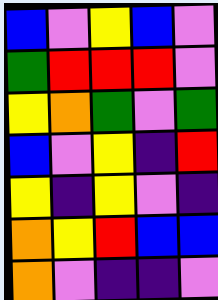[["blue", "violet", "yellow", "blue", "violet"], ["green", "red", "red", "red", "violet"], ["yellow", "orange", "green", "violet", "green"], ["blue", "violet", "yellow", "indigo", "red"], ["yellow", "indigo", "yellow", "violet", "indigo"], ["orange", "yellow", "red", "blue", "blue"], ["orange", "violet", "indigo", "indigo", "violet"]]